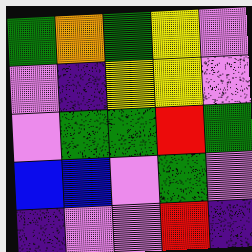[["green", "orange", "green", "yellow", "violet"], ["violet", "indigo", "yellow", "yellow", "violet"], ["violet", "green", "green", "red", "green"], ["blue", "blue", "violet", "green", "violet"], ["indigo", "violet", "violet", "red", "indigo"]]